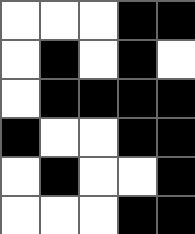[["white", "white", "white", "black", "black"], ["white", "black", "white", "black", "white"], ["white", "black", "black", "black", "black"], ["black", "white", "white", "black", "black"], ["white", "black", "white", "white", "black"], ["white", "white", "white", "black", "black"]]